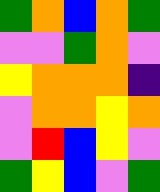[["green", "orange", "blue", "orange", "green"], ["violet", "violet", "green", "orange", "violet"], ["yellow", "orange", "orange", "orange", "indigo"], ["violet", "orange", "orange", "yellow", "orange"], ["violet", "red", "blue", "yellow", "violet"], ["green", "yellow", "blue", "violet", "green"]]